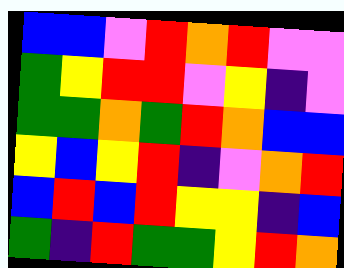[["blue", "blue", "violet", "red", "orange", "red", "violet", "violet"], ["green", "yellow", "red", "red", "violet", "yellow", "indigo", "violet"], ["green", "green", "orange", "green", "red", "orange", "blue", "blue"], ["yellow", "blue", "yellow", "red", "indigo", "violet", "orange", "red"], ["blue", "red", "blue", "red", "yellow", "yellow", "indigo", "blue"], ["green", "indigo", "red", "green", "green", "yellow", "red", "orange"]]